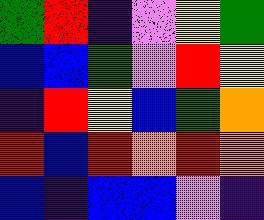[["green", "red", "indigo", "violet", "yellow", "green"], ["blue", "blue", "green", "violet", "red", "yellow"], ["indigo", "red", "yellow", "blue", "green", "orange"], ["red", "blue", "red", "orange", "red", "orange"], ["blue", "indigo", "blue", "blue", "violet", "indigo"]]